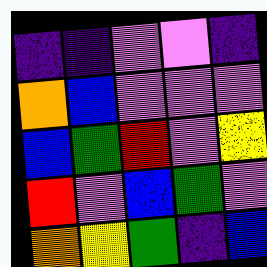[["indigo", "indigo", "violet", "violet", "indigo"], ["orange", "blue", "violet", "violet", "violet"], ["blue", "green", "red", "violet", "yellow"], ["red", "violet", "blue", "green", "violet"], ["orange", "yellow", "green", "indigo", "blue"]]